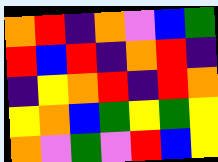[["orange", "red", "indigo", "orange", "violet", "blue", "green"], ["red", "blue", "red", "indigo", "orange", "red", "indigo"], ["indigo", "yellow", "orange", "red", "indigo", "red", "orange"], ["yellow", "orange", "blue", "green", "yellow", "green", "yellow"], ["orange", "violet", "green", "violet", "red", "blue", "yellow"]]